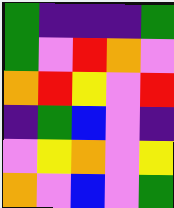[["green", "indigo", "indigo", "indigo", "green"], ["green", "violet", "red", "orange", "violet"], ["orange", "red", "yellow", "violet", "red"], ["indigo", "green", "blue", "violet", "indigo"], ["violet", "yellow", "orange", "violet", "yellow"], ["orange", "violet", "blue", "violet", "green"]]